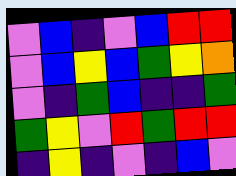[["violet", "blue", "indigo", "violet", "blue", "red", "red"], ["violet", "blue", "yellow", "blue", "green", "yellow", "orange"], ["violet", "indigo", "green", "blue", "indigo", "indigo", "green"], ["green", "yellow", "violet", "red", "green", "red", "red"], ["indigo", "yellow", "indigo", "violet", "indigo", "blue", "violet"]]